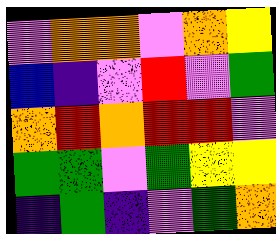[["violet", "orange", "orange", "violet", "orange", "yellow"], ["blue", "indigo", "violet", "red", "violet", "green"], ["orange", "red", "orange", "red", "red", "violet"], ["green", "green", "violet", "green", "yellow", "yellow"], ["indigo", "green", "indigo", "violet", "green", "orange"]]